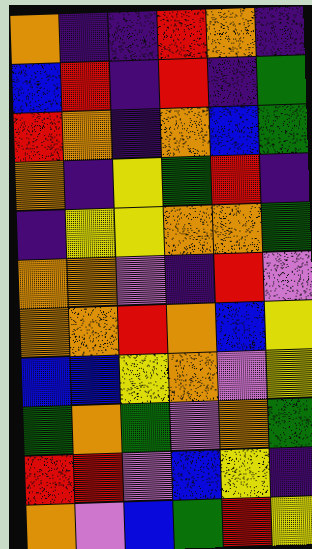[["orange", "indigo", "indigo", "red", "orange", "indigo"], ["blue", "red", "indigo", "red", "indigo", "green"], ["red", "orange", "indigo", "orange", "blue", "green"], ["orange", "indigo", "yellow", "green", "red", "indigo"], ["indigo", "yellow", "yellow", "orange", "orange", "green"], ["orange", "orange", "violet", "indigo", "red", "violet"], ["orange", "orange", "red", "orange", "blue", "yellow"], ["blue", "blue", "yellow", "orange", "violet", "yellow"], ["green", "orange", "green", "violet", "orange", "green"], ["red", "red", "violet", "blue", "yellow", "indigo"], ["orange", "violet", "blue", "green", "red", "yellow"]]